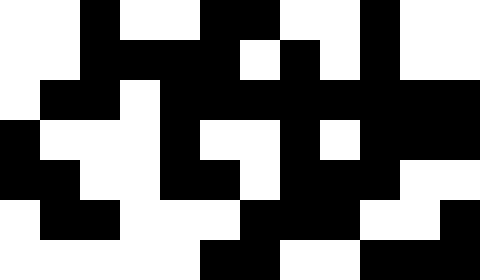[["white", "white", "black", "white", "white", "black", "black", "white", "white", "black", "white", "white"], ["white", "white", "black", "black", "black", "black", "white", "black", "white", "black", "white", "white"], ["white", "black", "black", "white", "black", "black", "black", "black", "black", "black", "black", "black"], ["black", "white", "white", "white", "black", "white", "white", "black", "white", "black", "black", "black"], ["black", "black", "white", "white", "black", "black", "white", "black", "black", "black", "white", "white"], ["white", "black", "black", "white", "white", "white", "black", "black", "black", "white", "white", "black"], ["white", "white", "white", "white", "white", "black", "black", "white", "white", "black", "black", "black"]]